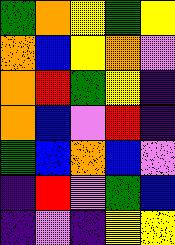[["green", "orange", "yellow", "green", "yellow"], ["orange", "blue", "yellow", "orange", "violet"], ["orange", "red", "green", "yellow", "indigo"], ["orange", "blue", "violet", "red", "indigo"], ["green", "blue", "orange", "blue", "violet"], ["indigo", "red", "violet", "green", "blue"], ["indigo", "violet", "indigo", "yellow", "yellow"]]